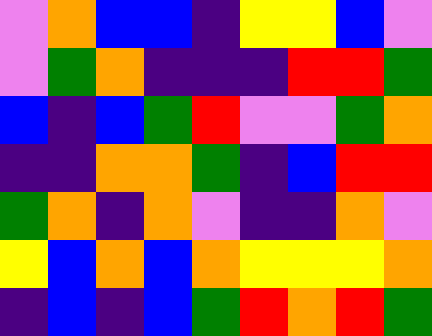[["violet", "orange", "blue", "blue", "indigo", "yellow", "yellow", "blue", "violet"], ["violet", "green", "orange", "indigo", "indigo", "indigo", "red", "red", "green"], ["blue", "indigo", "blue", "green", "red", "violet", "violet", "green", "orange"], ["indigo", "indigo", "orange", "orange", "green", "indigo", "blue", "red", "red"], ["green", "orange", "indigo", "orange", "violet", "indigo", "indigo", "orange", "violet"], ["yellow", "blue", "orange", "blue", "orange", "yellow", "yellow", "yellow", "orange"], ["indigo", "blue", "indigo", "blue", "green", "red", "orange", "red", "green"]]